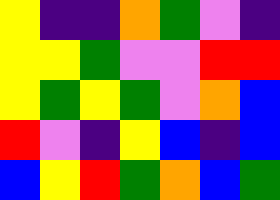[["yellow", "indigo", "indigo", "orange", "green", "violet", "indigo"], ["yellow", "yellow", "green", "violet", "violet", "red", "red"], ["yellow", "green", "yellow", "green", "violet", "orange", "blue"], ["red", "violet", "indigo", "yellow", "blue", "indigo", "blue"], ["blue", "yellow", "red", "green", "orange", "blue", "green"]]